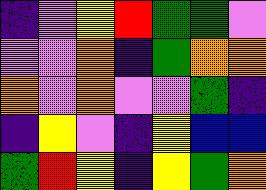[["indigo", "violet", "yellow", "red", "green", "green", "violet"], ["violet", "violet", "orange", "indigo", "green", "orange", "orange"], ["orange", "violet", "orange", "violet", "violet", "green", "indigo"], ["indigo", "yellow", "violet", "indigo", "yellow", "blue", "blue"], ["green", "red", "yellow", "indigo", "yellow", "green", "orange"]]